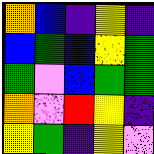[["orange", "blue", "indigo", "yellow", "indigo"], ["blue", "green", "blue", "yellow", "green"], ["green", "violet", "blue", "green", "green"], ["orange", "violet", "red", "yellow", "indigo"], ["yellow", "green", "indigo", "yellow", "violet"]]